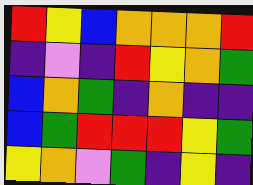[["red", "yellow", "blue", "orange", "orange", "orange", "red"], ["indigo", "violet", "indigo", "red", "yellow", "orange", "green"], ["blue", "orange", "green", "indigo", "orange", "indigo", "indigo"], ["blue", "green", "red", "red", "red", "yellow", "green"], ["yellow", "orange", "violet", "green", "indigo", "yellow", "indigo"]]